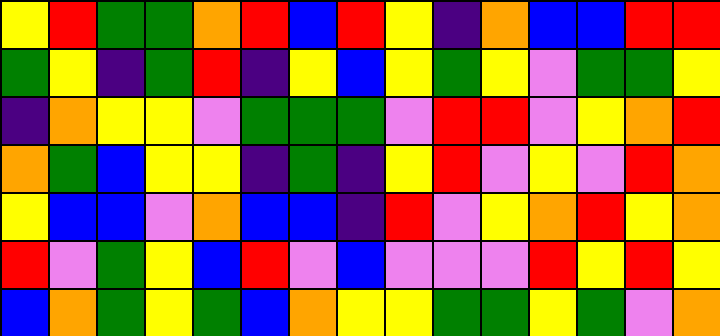[["yellow", "red", "green", "green", "orange", "red", "blue", "red", "yellow", "indigo", "orange", "blue", "blue", "red", "red"], ["green", "yellow", "indigo", "green", "red", "indigo", "yellow", "blue", "yellow", "green", "yellow", "violet", "green", "green", "yellow"], ["indigo", "orange", "yellow", "yellow", "violet", "green", "green", "green", "violet", "red", "red", "violet", "yellow", "orange", "red"], ["orange", "green", "blue", "yellow", "yellow", "indigo", "green", "indigo", "yellow", "red", "violet", "yellow", "violet", "red", "orange"], ["yellow", "blue", "blue", "violet", "orange", "blue", "blue", "indigo", "red", "violet", "yellow", "orange", "red", "yellow", "orange"], ["red", "violet", "green", "yellow", "blue", "red", "violet", "blue", "violet", "violet", "violet", "red", "yellow", "red", "yellow"], ["blue", "orange", "green", "yellow", "green", "blue", "orange", "yellow", "yellow", "green", "green", "yellow", "green", "violet", "orange"]]